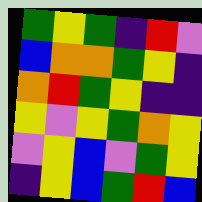[["green", "yellow", "green", "indigo", "red", "violet"], ["blue", "orange", "orange", "green", "yellow", "indigo"], ["orange", "red", "green", "yellow", "indigo", "indigo"], ["yellow", "violet", "yellow", "green", "orange", "yellow"], ["violet", "yellow", "blue", "violet", "green", "yellow"], ["indigo", "yellow", "blue", "green", "red", "blue"]]